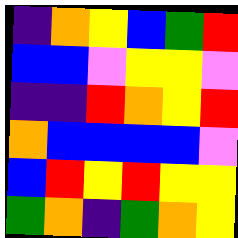[["indigo", "orange", "yellow", "blue", "green", "red"], ["blue", "blue", "violet", "yellow", "yellow", "violet"], ["indigo", "indigo", "red", "orange", "yellow", "red"], ["orange", "blue", "blue", "blue", "blue", "violet"], ["blue", "red", "yellow", "red", "yellow", "yellow"], ["green", "orange", "indigo", "green", "orange", "yellow"]]